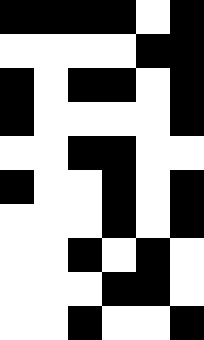[["black", "black", "black", "black", "white", "black"], ["white", "white", "white", "white", "black", "black"], ["black", "white", "black", "black", "white", "black"], ["black", "white", "white", "white", "white", "black"], ["white", "white", "black", "black", "white", "white"], ["black", "white", "white", "black", "white", "black"], ["white", "white", "white", "black", "white", "black"], ["white", "white", "black", "white", "black", "white"], ["white", "white", "white", "black", "black", "white"], ["white", "white", "black", "white", "white", "black"]]